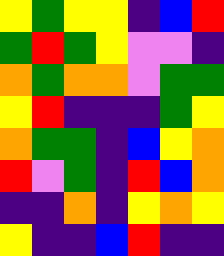[["yellow", "green", "yellow", "yellow", "indigo", "blue", "red"], ["green", "red", "green", "yellow", "violet", "violet", "indigo"], ["orange", "green", "orange", "orange", "violet", "green", "green"], ["yellow", "red", "indigo", "indigo", "indigo", "green", "yellow"], ["orange", "green", "green", "indigo", "blue", "yellow", "orange"], ["red", "violet", "green", "indigo", "red", "blue", "orange"], ["indigo", "indigo", "orange", "indigo", "yellow", "orange", "yellow"], ["yellow", "indigo", "indigo", "blue", "red", "indigo", "indigo"]]